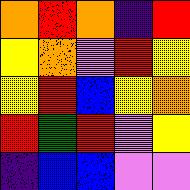[["orange", "red", "orange", "indigo", "red"], ["yellow", "orange", "violet", "red", "yellow"], ["yellow", "red", "blue", "yellow", "orange"], ["red", "green", "red", "violet", "yellow"], ["indigo", "blue", "blue", "violet", "violet"]]